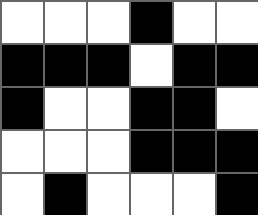[["white", "white", "white", "black", "white", "white"], ["black", "black", "black", "white", "black", "black"], ["black", "white", "white", "black", "black", "white"], ["white", "white", "white", "black", "black", "black"], ["white", "black", "white", "white", "white", "black"]]